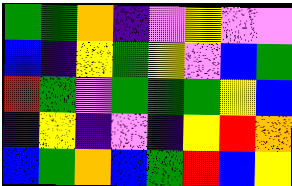[["green", "green", "orange", "indigo", "violet", "yellow", "violet", "violet"], ["blue", "indigo", "yellow", "green", "yellow", "violet", "blue", "green"], ["red", "green", "violet", "green", "green", "green", "yellow", "blue"], ["indigo", "yellow", "indigo", "violet", "indigo", "yellow", "red", "orange"], ["blue", "green", "orange", "blue", "green", "red", "blue", "yellow"]]